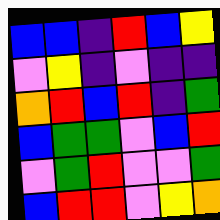[["blue", "blue", "indigo", "red", "blue", "yellow"], ["violet", "yellow", "indigo", "violet", "indigo", "indigo"], ["orange", "red", "blue", "red", "indigo", "green"], ["blue", "green", "green", "violet", "blue", "red"], ["violet", "green", "red", "violet", "violet", "green"], ["blue", "red", "red", "violet", "yellow", "orange"]]